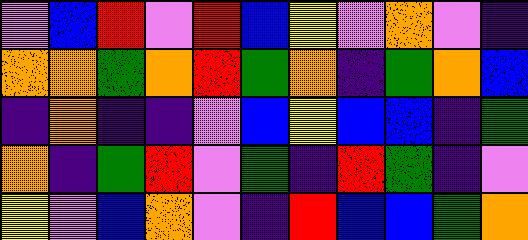[["violet", "blue", "red", "violet", "red", "blue", "yellow", "violet", "orange", "violet", "indigo"], ["orange", "orange", "green", "orange", "red", "green", "orange", "indigo", "green", "orange", "blue"], ["indigo", "orange", "indigo", "indigo", "violet", "blue", "yellow", "blue", "blue", "indigo", "green"], ["orange", "indigo", "green", "red", "violet", "green", "indigo", "red", "green", "indigo", "violet"], ["yellow", "violet", "blue", "orange", "violet", "indigo", "red", "blue", "blue", "green", "orange"]]